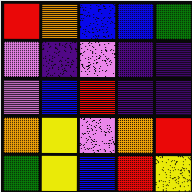[["red", "orange", "blue", "blue", "green"], ["violet", "indigo", "violet", "indigo", "indigo"], ["violet", "blue", "red", "indigo", "indigo"], ["orange", "yellow", "violet", "orange", "red"], ["green", "yellow", "blue", "red", "yellow"]]